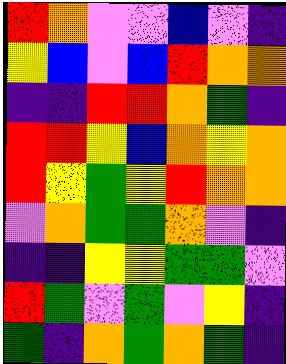[["red", "orange", "violet", "violet", "blue", "violet", "indigo"], ["yellow", "blue", "violet", "blue", "red", "orange", "orange"], ["indigo", "indigo", "red", "red", "orange", "green", "indigo"], ["red", "red", "yellow", "blue", "orange", "yellow", "orange"], ["red", "yellow", "green", "yellow", "red", "orange", "orange"], ["violet", "orange", "green", "green", "orange", "violet", "indigo"], ["indigo", "indigo", "yellow", "yellow", "green", "green", "violet"], ["red", "green", "violet", "green", "violet", "yellow", "indigo"], ["green", "indigo", "orange", "green", "orange", "green", "indigo"]]